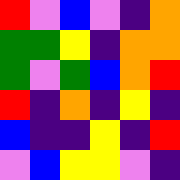[["red", "violet", "blue", "violet", "indigo", "orange"], ["green", "green", "yellow", "indigo", "orange", "orange"], ["green", "violet", "green", "blue", "orange", "red"], ["red", "indigo", "orange", "indigo", "yellow", "indigo"], ["blue", "indigo", "indigo", "yellow", "indigo", "red"], ["violet", "blue", "yellow", "yellow", "violet", "indigo"]]